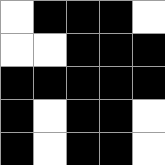[["white", "black", "black", "black", "white"], ["white", "white", "black", "black", "black"], ["black", "black", "black", "black", "black"], ["black", "white", "black", "black", "white"], ["black", "white", "black", "black", "white"]]